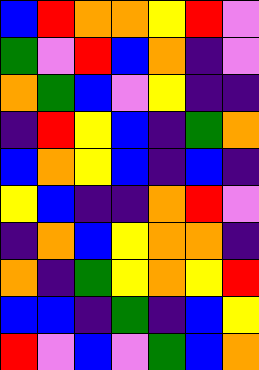[["blue", "red", "orange", "orange", "yellow", "red", "violet"], ["green", "violet", "red", "blue", "orange", "indigo", "violet"], ["orange", "green", "blue", "violet", "yellow", "indigo", "indigo"], ["indigo", "red", "yellow", "blue", "indigo", "green", "orange"], ["blue", "orange", "yellow", "blue", "indigo", "blue", "indigo"], ["yellow", "blue", "indigo", "indigo", "orange", "red", "violet"], ["indigo", "orange", "blue", "yellow", "orange", "orange", "indigo"], ["orange", "indigo", "green", "yellow", "orange", "yellow", "red"], ["blue", "blue", "indigo", "green", "indigo", "blue", "yellow"], ["red", "violet", "blue", "violet", "green", "blue", "orange"]]